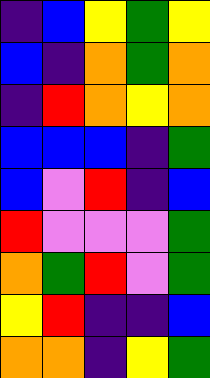[["indigo", "blue", "yellow", "green", "yellow"], ["blue", "indigo", "orange", "green", "orange"], ["indigo", "red", "orange", "yellow", "orange"], ["blue", "blue", "blue", "indigo", "green"], ["blue", "violet", "red", "indigo", "blue"], ["red", "violet", "violet", "violet", "green"], ["orange", "green", "red", "violet", "green"], ["yellow", "red", "indigo", "indigo", "blue"], ["orange", "orange", "indigo", "yellow", "green"]]